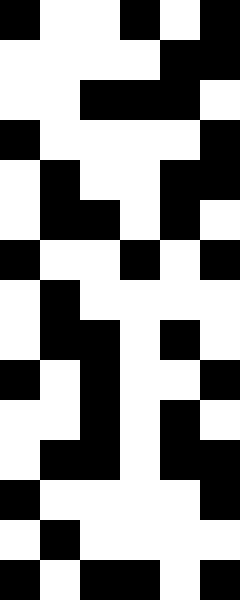[["black", "white", "white", "black", "white", "black"], ["white", "white", "white", "white", "black", "black"], ["white", "white", "black", "black", "black", "white"], ["black", "white", "white", "white", "white", "black"], ["white", "black", "white", "white", "black", "black"], ["white", "black", "black", "white", "black", "white"], ["black", "white", "white", "black", "white", "black"], ["white", "black", "white", "white", "white", "white"], ["white", "black", "black", "white", "black", "white"], ["black", "white", "black", "white", "white", "black"], ["white", "white", "black", "white", "black", "white"], ["white", "black", "black", "white", "black", "black"], ["black", "white", "white", "white", "white", "black"], ["white", "black", "white", "white", "white", "white"], ["black", "white", "black", "black", "white", "black"]]